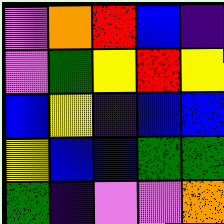[["violet", "orange", "red", "blue", "indigo"], ["violet", "green", "yellow", "red", "yellow"], ["blue", "yellow", "indigo", "blue", "blue"], ["yellow", "blue", "blue", "green", "green"], ["green", "indigo", "violet", "violet", "orange"]]